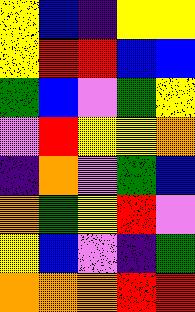[["yellow", "blue", "indigo", "yellow", "yellow"], ["yellow", "red", "red", "blue", "blue"], ["green", "blue", "violet", "green", "yellow"], ["violet", "red", "yellow", "yellow", "orange"], ["indigo", "orange", "violet", "green", "blue"], ["orange", "green", "yellow", "red", "violet"], ["yellow", "blue", "violet", "indigo", "green"], ["orange", "orange", "orange", "red", "red"]]